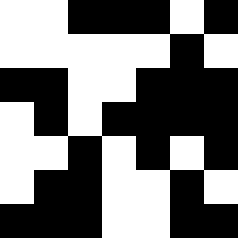[["white", "white", "black", "black", "black", "white", "black"], ["white", "white", "white", "white", "white", "black", "white"], ["black", "black", "white", "white", "black", "black", "black"], ["white", "black", "white", "black", "black", "black", "black"], ["white", "white", "black", "white", "black", "white", "black"], ["white", "black", "black", "white", "white", "black", "white"], ["black", "black", "black", "white", "white", "black", "black"]]